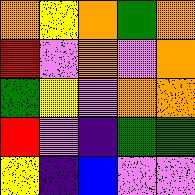[["orange", "yellow", "orange", "green", "orange"], ["red", "violet", "orange", "violet", "orange"], ["green", "yellow", "violet", "orange", "orange"], ["red", "violet", "indigo", "green", "green"], ["yellow", "indigo", "blue", "violet", "violet"]]